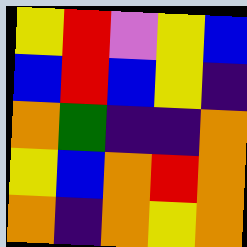[["yellow", "red", "violet", "yellow", "blue"], ["blue", "red", "blue", "yellow", "indigo"], ["orange", "green", "indigo", "indigo", "orange"], ["yellow", "blue", "orange", "red", "orange"], ["orange", "indigo", "orange", "yellow", "orange"]]